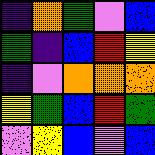[["indigo", "orange", "green", "violet", "blue"], ["green", "indigo", "blue", "red", "yellow"], ["indigo", "violet", "orange", "orange", "orange"], ["yellow", "green", "blue", "red", "green"], ["violet", "yellow", "blue", "violet", "blue"]]